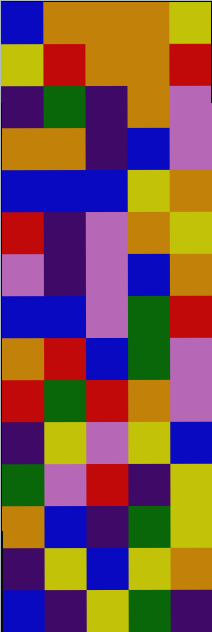[["blue", "orange", "orange", "orange", "yellow"], ["yellow", "red", "orange", "orange", "red"], ["indigo", "green", "indigo", "orange", "violet"], ["orange", "orange", "indigo", "blue", "violet"], ["blue", "blue", "blue", "yellow", "orange"], ["red", "indigo", "violet", "orange", "yellow"], ["violet", "indigo", "violet", "blue", "orange"], ["blue", "blue", "violet", "green", "red"], ["orange", "red", "blue", "green", "violet"], ["red", "green", "red", "orange", "violet"], ["indigo", "yellow", "violet", "yellow", "blue"], ["green", "violet", "red", "indigo", "yellow"], ["orange", "blue", "indigo", "green", "yellow"], ["indigo", "yellow", "blue", "yellow", "orange"], ["blue", "indigo", "yellow", "green", "indigo"]]